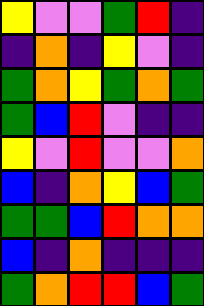[["yellow", "violet", "violet", "green", "red", "indigo"], ["indigo", "orange", "indigo", "yellow", "violet", "indigo"], ["green", "orange", "yellow", "green", "orange", "green"], ["green", "blue", "red", "violet", "indigo", "indigo"], ["yellow", "violet", "red", "violet", "violet", "orange"], ["blue", "indigo", "orange", "yellow", "blue", "green"], ["green", "green", "blue", "red", "orange", "orange"], ["blue", "indigo", "orange", "indigo", "indigo", "indigo"], ["green", "orange", "red", "red", "blue", "green"]]